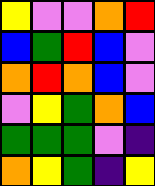[["yellow", "violet", "violet", "orange", "red"], ["blue", "green", "red", "blue", "violet"], ["orange", "red", "orange", "blue", "violet"], ["violet", "yellow", "green", "orange", "blue"], ["green", "green", "green", "violet", "indigo"], ["orange", "yellow", "green", "indigo", "yellow"]]